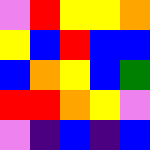[["violet", "red", "yellow", "yellow", "orange"], ["yellow", "blue", "red", "blue", "blue"], ["blue", "orange", "yellow", "blue", "green"], ["red", "red", "orange", "yellow", "violet"], ["violet", "indigo", "blue", "indigo", "blue"]]